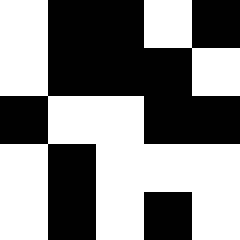[["white", "black", "black", "white", "black"], ["white", "black", "black", "black", "white"], ["black", "white", "white", "black", "black"], ["white", "black", "white", "white", "white"], ["white", "black", "white", "black", "white"]]